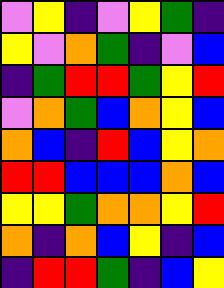[["violet", "yellow", "indigo", "violet", "yellow", "green", "indigo"], ["yellow", "violet", "orange", "green", "indigo", "violet", "blue"], ["indigo", "green", "red", "red", "green", "yellow", "red"], ["violet", "orange", "green", "blue", "orange", "yellow", "blue"], ["orange", "blue", "indigo", "red", "blue", "yellow", "orange"], ["red", "red", "blue", "blue", "blue", "orange", "blue"], ["yellow", "yellow", "green", "orange", "orange", "yellow", "red"], ["orange", "indigo", "orange", "blue", "yellow", "indigo", "blue"], ["indigo", "red", "red", "green", "indigo", "blue", "yellow"]]